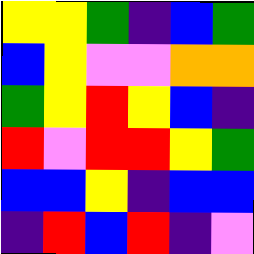[["yellow", "yellow", "green", "indigo", "blue", "green"], ["blue", "yellow", "violet", "violet", "orange", "orange"], ["green", "yellow", "red", "yellow", "blue", "indigo"], ["red", "violet", "red", "red", "yellow", "green"], ["blue", "blue", "yellow", "indigo", "blue", "blue"], ["indigo", "red", "blue", "red", "indigo", "violet"]]